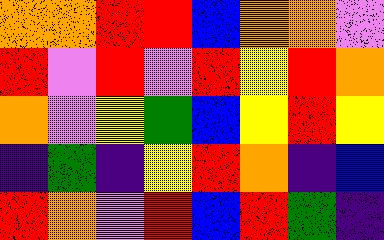[["orange", "orange", "red", "red", "blue", "orange", "orange", "violet"], ["red", "violet", "red", "violet", "red", "yellow", "red", "orange"], ["orange", "violet", "yellow", "green", "blue", "yellow", "red", "yellow"], ["indigo", "green", "indigo", "yellow", "red", "orange", "indigo", "blue"], ["red", "orange", "violet", "red", "blue", "red", "green", "indigo"]]